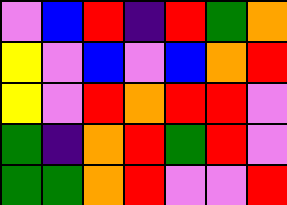[["violet", "blue", "red", "indigo", "red", "green", "orange"], ["yellow", "violet", "blue", "violet", "blue", "orange", "red"], ["yellow", "violet", "red", "orange", "red", "red", "violet"], ["green", "indigo", "orange", "red", "green", "red", "violet"], ["green", "green", "orange", "red", "violet", "violet", "red"]]